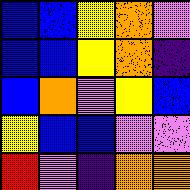[["blue", "blue", "yellow", "orange", "violet"], ["blue", "blue", "yellow", "orange", "indigo"], ["blue", "orange", "violet", "yellow", "blue"], ["yellow", "blue", "blue", "violet", "violet"], ["red", "violet", "indigo", "orange", "orange"]]